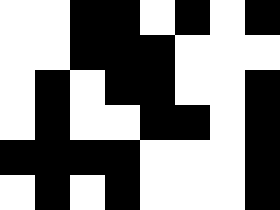[["white", "white", "black", "black", "white", "black", "white", "black"], ["white", "white", "black", "black", "black", "white", "white", "white"], ["white", "black", "white", "black", "black", "white", "white", "black"], ["white", "black", "white", "white", "black", "black", "white", "black"], ["black", "black", "black", "black", "white", "white", "white", "black"], ["white", "black", "white", "black", "white", "white", "white", "black"]]